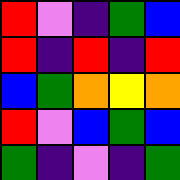[["red", "violet", "indigo", "green", "blue"], ["red", "indigo", "red", "indigo", "red"], ["blue", "green", "orange", "yellow", "orange"], ["red", "violet", "blue", "green", "blue"], ["green", "indigo", "violet", "indigo", "green"]]